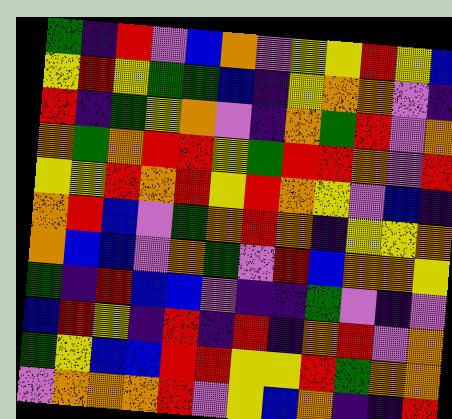[["green", "indigo", "red", "violet", "blue", "orange", "violet", "yellow", "yellow", "red", "yellow", "blue"], ["yellow", "red", "yellow", "green", "green", "blue", "indigo", "yellow", "orange", "orange", "violet", "indigo"], ["red", "indigo", "green", "yellow", "orange", "violet", "indigo", "orange", "green", "red", "violet", "orange"], ["orange", "green", "orange", "red", "red", "yellow", "green", "red", "red", "orange", "violet", "red"], ["yellow", "yellow", "red", "orange", "red", "yellow", "red", "orange", "yellow", "violet", "blue", "indigo"], ["orange", "red", "blue", "violet", "green", "orange", "red", "orange", "indigo", "yellow", "yellow", "orange"], ["orange", "blue", "blue", "violet", "orange", "green", "violet", "red", "blue", "orange", "orange", "yellow"], ["green", "indigo", "red", "blue", "blue", "violet", "indigo", "indigo", "green", "violet", "indigo", "violet"], ["blue", "red", "yellow", "indigo", "red", "indigo", "red", "indigo", "orange", "red", "violet", "orange"], ["green", "yellow", "blue", "blue", "red", "red", "yellow", "yellow", "red", "green", "orange", "orange"], ["violet", "orange", "orange", "orange", "red", "violet", "yellow", "blue", "orange", "indigo", "indigo", "red"]]